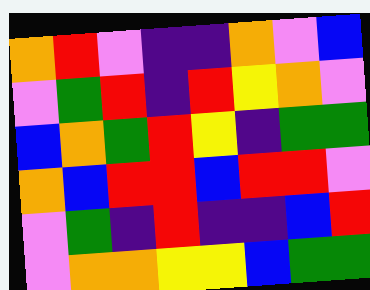[["orange", "red", "violet", "indigo", "indigo", "orange", "violet", "blue"], ["violet", "green", "red", "indigo", "red", "yellow", "orange", "violet"], ["blue", "orange", "green", "red", "yellow", "indigo", "green", "green"], ["orange", "blue", "red", "red", "blue", "red", "red", "violet"], ["violet", "green", "indigo", "red", "indigo", "indigo", "blue", "red"], ["violet", "orange", "orange", "yellow", "yellow", "blue", "green", "green"]]